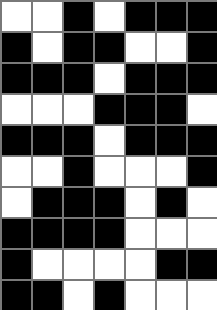[["white", "white", "black", "white", "black", "black", "black"], ["black", "white", "black", "black", "white", "white", "black"], ["black", "black", "black", "white", "black", "black", "black"], ["white", "white", "white", "black", "black", "black", "white"], ["black", "black", "black", "white", "black", "black", "black"], ["white", "white", "black", "white", "white", "white", "black"], ["white", "black", "black", "black", "white", "black", "white"], ["black", "black", "black", "black", "white", "white", "white"], ["black", "white", "white", "white", "white", "black", "black"], ["black", "black", "white", "black", "white", "white", "white"]]